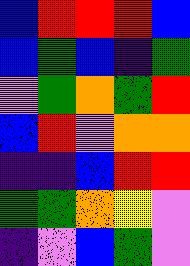[["blue", "red", "red", "red", "blue"], ["blue", "green", "blue", "indigo", "green"], ["violet", "green", "orange", "green", "red"], ["blue", "red", "violet", "orange", "orange"], ["indigo", "indigo", "blue", "red", "red"], ["green", "green", "orange", "yellow", "violet"], ["indigo", "violet", "blue", "green", "violet"]]